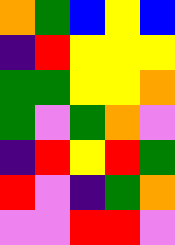[["orange", "green", "blue", "yellow", "blue"], ["indigo", "red", "yellow", "yellow", "yellow"], ["green", "green", "yellow", "yellow", "orange"], ["green", "violet", "green", "orange", "violet"], ["indigo", "red", "yellow", "red", "green"], ["red", "violet", "indigo", "green", "orange"], ["violet", "violet", "red", "red", "violet"]]